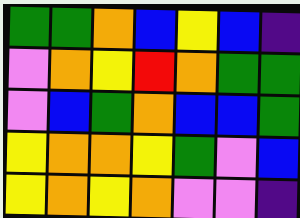[["green", "green", "orange", "blue", "yellow", "blue", "indigo"], ["violet", "orange", "yellow", "red", "orange", "green", "green"], ["violet", "blue", "green", "orange", "blue", "blue", "green"], ["yellow", "orange", "orange", "yellow", "green", "violet", "blue"], ["yellow", "orange", "yellow", "orange", "violet", "violet", "indigo"]]